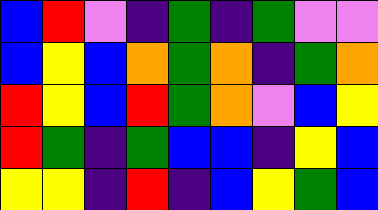[["blue", "red", "violet", "indigo", "green", "indigo", "green", "violet", "violet"], ["blue", "yellow", "blue", "orange", "green", "orange", "indigo", "green", "orange"], ["red", "yellow", "blue", "red", "green", "orange", "violet", "blue", "yellow"], ["red", "green", "indigo", "green", "blue", "blue", "indigo", "yellow", "blue"], ["yellow", "yellow", "indigo", "red", "indigo", "blue", "yellow", "green", "blue"]]